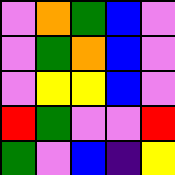[["violet", "orange", "green", "blue", "violet"], ["violet", "green", "orange", "blue", "violet"], ["violet", "yellow", "yellow", "blue", "violet"], ["red", "green", "violet", "violet", "red"], ["green", "violet", "blue", "indigo", "yellow"]]